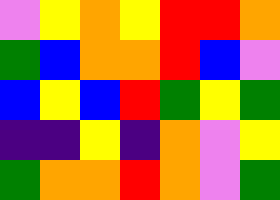[["violet", "yellow", "orange", "yellow", "red", "red", "orange"], ["green", "blue", "orange", "orange", "red", "blue", "violet"], ["blue", "yellow", "blue", "red", "green", "yellow", "green"], ["indigo", "indigo", "yellow", "indigo", "orange", "violet", "yellow"], ["green", "orange", "orange", "red", "orange", "violet", "green"]]